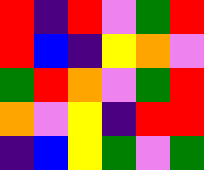[["red", "indigo", "red", "violet", "green", "red"], ["red", "blue", "indigo", "yellow", "orange", "violet"], ["green", "red", "orange", "violet", "green", "red"], ["orange", "violet", "yellow", "indigo", "red", "red"], ["indigo", "blue", "yellow", "green", "violet", "green"]]